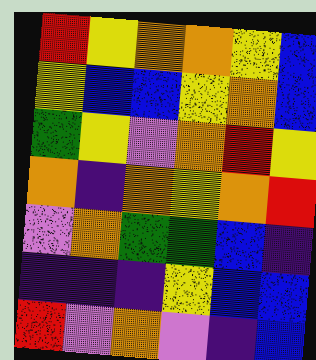[["red", "yellow", "orange", "orange", "yellow", "blue"], ["yellow", "blue", "blue", "yellow", "orange", "blue"], ["green", "yellow", "violet", "orange", "red", "yellow"], ["orange", "indigo", "orange", "yellow", "orange", "red"], ["violet", "orange", "green", "green", "blue", "indigo"], ["indigo", "indigo", "indigo", "yellow", "blue", "blue"], ["red", "violet", "orange", "violet", "indigo", "blue"]]